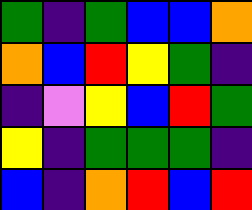[["green", "indigo", "green", "blue", "blue", "orange"], ["orange", "blue", "red", "yellow", "green", "indigo"], ["indigo", "violet", "yellow", "blue", "red", "green"], ["yellow", "indigo", "green", "green", "green", "indigo"], ["blue", "indigo", "orange", "red", "blue", "red"]]